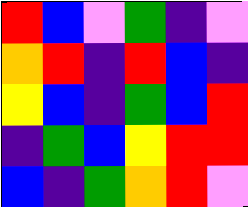[["red", "blue", "violet", "green", "indigo", "violet"], ["orange", "red", "indigo", "red", "blue", "indigo"], ["yellow", "blue", "indigo", "green", "blue", "red"], ["indigo", "green", "blue", "yellow", "red", "red"], ["blue", "indigo", "green", "orange", "red", "violet"]]